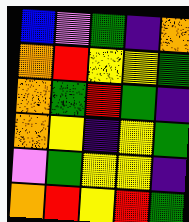[["blue", "violet", "green", "indigo", "orange"], ["orange", "red", "yellow", "yellow", "green"], ["orange", "green", "red", "green", "indigo"], ["orange", "yellow", "indigo", "yellow", "green"], ["violet", "green", "yellow", "yellow", "indigo"], ["orange", "red", "yellow", "red", "green"]]